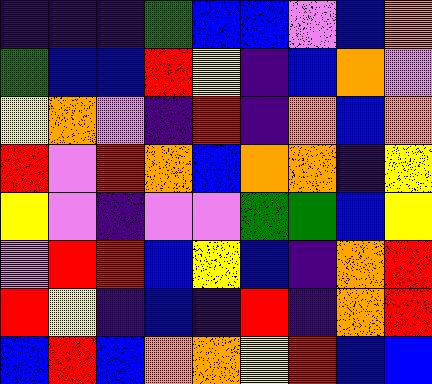[["indigo", "indigo", "indigo", "green", "blue", "blue", "violet", "blue", "orange"], ["green", "blue", "blue", "red", "yellow", "indigo", "blue", "orange", "violet"], ["yellow", "orange", "violet", "indigo", "red", "indigo", "orange", "blue", "orange"], ["red", "violet", "red", "orange", "blue", "orange", "orange", "indigo", "yellow"], ["yellow", "violet", "indigo", "violet", "violet", "green", "green", "blue", "yellow"], ["violet", "red", "red", "blue", "yellow", "blue", "indigo", "orange", "red"], ["red", "yellow", "indigo", "blue", "indigo", "red", "indigo", "orange", "red"], ["blue", "red", "blue", "orange", "orange", "yellow", "red", "blue", "blue"]]